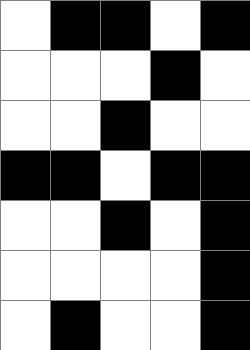[["white", "black", "black", "white", "black"], ["white", "white", "white", "black", "white"], ["white", "white", "black", "white", "white"], ["black", "black", "white", "black", "black"], ["white", "white", "black", "white", "black"], ["white", "white", "white", "white", "black"], ["white", "black", "white", "white", "black"]]